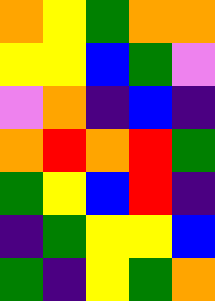[["orange", "yellow", "green", "orange", "orange"], ["yellow", "yellow", "blue", "green", "violet"], ["violet", "orange", "indigo", "blue", "indigo"], ["orange", "red", "orange", "red", "green"], ["green", "yellow", "blue", "red", "indigo"], ["indigo", "green", "yellow", "yellow", "blue"], ["green", "indigo", "yellow", "green", "orange"]]